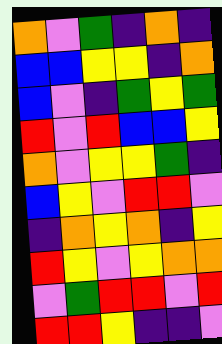[["orange", "violet", "green", "indigo", "orange", "indigo"], ["blue", "blue", "yellow", "yellow", "indigo", "orange"], ["blue", "violet", "indigo", "green", "yellow", "green"], ["red", "violet", "red", "blue", "blue", "yellow"], ["orange", "violet", "yellow", "yellow", "green", "indigo"], ["blue", "yellow", "violet", "red", "red", "violet"], ["indigo", "orange", "yellow", "orange", "indigo", "yellow"], ["red", "yellow", "violet", "yellow", "orange", "orange"], ["violet", "green", "red", "red", "violet", "red"], ["red", "red", "yellow", "indigo", "indigo", "violet"]]